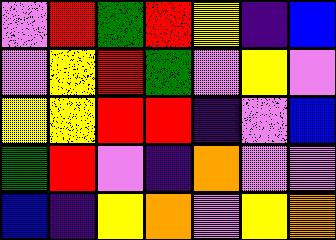[["violet", "red", "green", "red", "yellow", "indigo", "blue"], ["violet", "yellow", "red", "green", "violet", "yellow", "violet"], ["yellow", "yellow", "red", "red", "indigo", "violet", "blue"], ["green", "red", "violet", "indigo", "orange", "violet", "violet"], ["blue", "indigo", "yellow", "orange", "violet", "yellow", "orange"]]